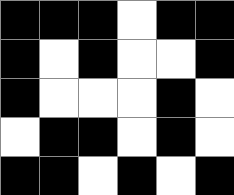[["black", "black", "black", "white", "black", "black"], ["black", "white", "black", "white", "white", "black"], ["black", "white", "white", "white", "black", "white"], ["white", "black", "black", "white", "black", "white"], ["black", "black", "white", "black", "white", "black"]]